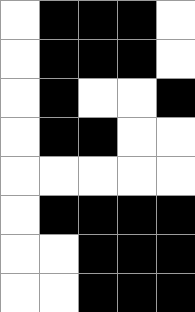[["white", "black", "black", "black", "white"], ["white", "black", "black", "black", "white"], ["white", "black", "white", "white", "black"], ["white", "black", "black", "white", "white"], ["white", "white", "white", "white", "white"], ["white", "black", "black", "black", "black"], ["white", "white", "black", "black", "black"], ["white", "white", "black", "black", "black"]]